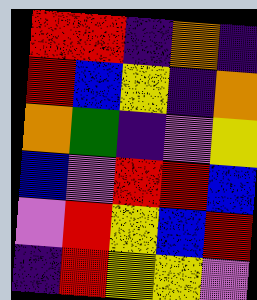[["red", "red", "indigo", "orange", "indigo"], ["red", "blue", "yellow", "indigo", "orange"], ["orange", "green", "indigo", "violet", "yellow"], ["blue", "violet", "red", "red", "blue"], ["violet", "red", "yellow", "blue", "red"], ["indigo", "red", "yellow", "yellow", "violet"]]